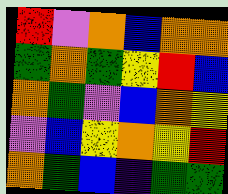[["red", "violet", "orange", "blue", "orange", "orange"], ["green", "orange", "green", "yellow", "red", "blue"], ["orange", "green", "violet", "blue", "orange", "yellow"], ["violet", "blue", "yellow", "orange", "yellow", "red"], ["orange", "green", "blue", "indigo", "green", "green"]]